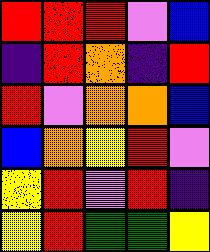[["red", "red", "red", "violet", "blue"], ["indigo", "red", "orange", "indigo", "red"], ["red", "violet", "orange", "orange", "blue"], ["blue", "orange", "yellow", "red", "violet"], ["yellow", "red", "violet", "red", "indigo"], ["yellow", "red", "green", "green", "yellow"]]